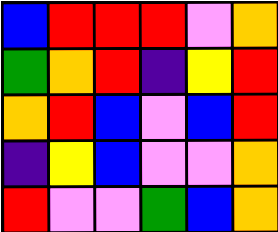[["blue", "red", "red", "red", "violet", "orange"], ["green", "orange", "red", "indigo", "yellow", "red"], ["orange", "red", "blue", "violet", "blue", "red"], ["indigo", "yellow", "blue", "violet", "violet", "orange"], ["red", "violet", "violet", "green", "blue", "orange"]]